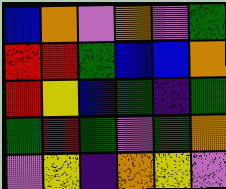[["blue", "orange", "violet", "orange", "violet", "green"], ["red", "red", "green", "blue", "blue", "orange"], ["red", "yellow", "blue", "green", "indigo", "green"], ["green", "red", "green", "violet", "green", "orange"], ["violet", "yellow", "indigo", "orange", "yellow", "violet"]]